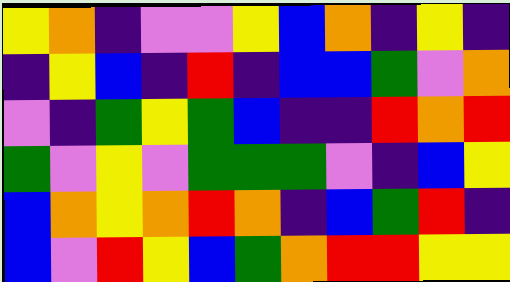[["yellow", "orange", "indigo", "violet", "violet", "yellow", "blue", "orange", "indigo", "yellow", "indigo"], ["indigo", "yellow", "blue", "indigo", "red", "indigo", "blue", "blue", "green", "violet", "orange"], ["violet", "indigo", "green", "yellow", "green", "blue", "indigo", "indigo", "red", "orange", "red"], ["green", "violet", "yellow", "violet", "green", "green", "green", "violet", "indigo", "blue", "yellow"], ["blue", "orange", "yellow", "orange", "red", "orange", "indigo", "blue", "green", "red", "indigo"], ["blue", "violet", "red", "yellow", "blue", "green", "orange", "red", "red", "yellow", "yellow"]]